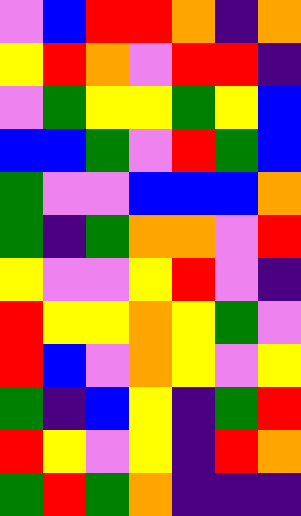[["violet", "blue", "red", "red", "orange", "indigo", "orange"], ["yellow", "red", "orange", "violet", "red", "red", "indigo"], ["violet", "green", "yellow", "yellow", "green", "yellow", "blue"], ["blue", "blue", "green", "violet", "red", "green", "blue"], ["green", "violet", "violet", "blue", "blue", "blue", "orange"], ["green", "indigo", "green", "orange", "orange", "violet", "red"], ["yellow", "violet", "violet", "yellow", "red", "violet", "indigo"], ["red", "yellow", "yellow", "orange", "yellow", "green", "violet"], ["red", "blue", "violet", "orange", "yellow", "violet", "yellow"], ["green", "indigo", "blue", "yellow", "indigo", "green", "red"], ["red", "yellow", "violet", "yellow", "indigo", "red", "orange"], ["green", "red", "green", "orange", "indigo", "indigo", "indigo"]]